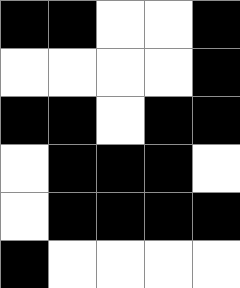[["black", "black", "white", "white", "black"], ["white", "white", "white", "white", "black"], ["black", "black", "white", "black", "black"], ["white", "black", "black", "black", "white"], ["white", "black", "black", "black", "black"], ["black", "white", "white", "white", "white"]]